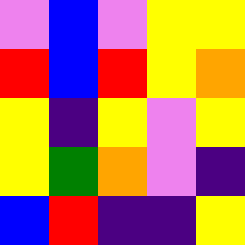[["violet", "blue", "violet", "yellow", "yellow"], ["red", "blue", "red", "yellow", "orange"], ["yellow", "indigo", "yellow", "violet", "yellow"], ["yellow", "green", "orange", "violet", "indigo"], ["blue", "red", "indigo", "indigo", "yellow"]]